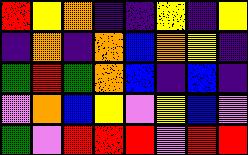[["red", "yellow", "orange", "indigo", "indigo", "yellow", "indigo", "yellow"], ["indigo", "orange", "indigo", "orange", "blue", "orange", "yellow", "indigo"], ["green", "red", "green", "orange", "blue", "indigo", "blue", "indigo"], ["violet", "orange", "blue", "yellow", "violet", "yellow", "blue", "violet"], ["green", "violet", "red", "red", "red", "violet", "red", "red"]]